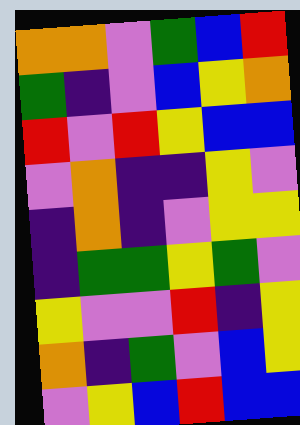[["orange", "orange", "violet", "green", "blue", "red"], ["green", "indigo", "violet", "blue", "yellow", "orange"], ["red", "violet", "red", "yellow", "blue", "blue"], ["violet", "orange", "indigo", "indigo", "yellow", "violet"], ["indigo", "orange", "indigo", "violet", "yellow", "yellow"], ["indigo", "green", "green", "yellow", "green", "violet"], ["yellow", "violet", "violet", "red", "indigo", "yellow"], ["orange", "indigo", "green", "violet", "blue", "yellow"], ["violet", "yellow", "blue", "red", "blue", "blue"]]